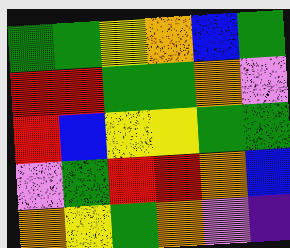[["green", "green", "yellow", "orange", "blue", "green"], ["red", "red", "green", "green", "orange", "violet"], ["red", "blue", "yellow", "yellow", "green", "green"], ["violet", "green", "red", "red", "orange", "blue"], ["orange", "yellow", "green", "orange", "violet", "indigo"]]